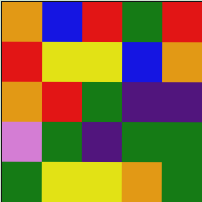[["orange", "blue", "red", "green", "red"], ["red", "yellow", "yellow", "blue", "orange"], ["orange", "red", "green", "indigo", "indigo"], ["violet", "green", "indigo", "green", "green"], ["green", "yellow", "yellow", "orange", "green"]]